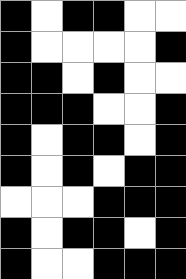[["black", "white", "black", "black", "white", "white"], ["black", "white", "white", "white", "white", "black"], ["black", "black", "white", "black", "white", "white"], ["black", "black", "black", "white", "white", "black"], ["black", "white", "black", "black", "white", "black"], ["black", "white", "black", "white", "black", "black"], ["white", "white", "white", "black", "black", "black"], ["black", "white", "black", "black", "white", "black"], ["black", "white", "white", "black", "black", "black"]]